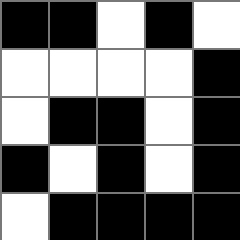[["black", "black", "white", "black", "white"], ["white", "white", "white", "white", "black"], ["white", "black", "black", "white", "black"], ["black", "white", "black", "white", "black"], ["white", "black", "black", "black", "black"]]